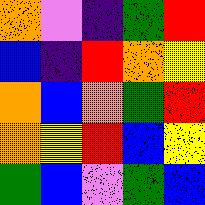[["orange", "violet", "indigo", "green", "red"], ["blue", "indigo", "red", "orange", "yellow"], ["orange", "blue", "orange", "green", "red"], ["orange", "yellow", "red", "blue", "yellow"], ["green", "blue", "violet", "green", "blue"]]